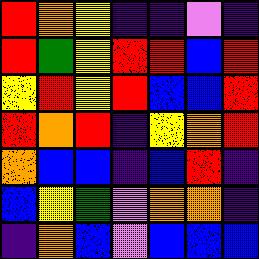[["red", "orange", "yellow", "indigo", "indigo", "violet", "indigo"], ["red", "green", "yellow", "red", "red", "blue", "red"], ["yellow", "red", "yellow", "red", "blue", "blue", "red"], ["red", "orange", "red", "indigo", "yellow", "orange", "red"], ["orange", "blue", "blue", "indigo", "blue", "red", "indigo"], ["blue", "yellow", "green", "violet", "orange", "orange", "indigo"], ["indigo", "orange", "blue", "violet", "blue", "blue", "blue"]]